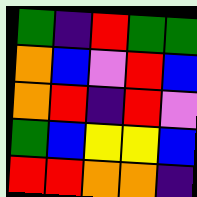[["green", "indigo", "red", "green", "green"], ["orange", "blue", "violet", "red", "blue"], ["orange", "red", "indigo", "red", "violet"], ["green", "blue", "yellow", "yellow", "blue"], ["red", "red", "orange", "orange", "indigo"]]